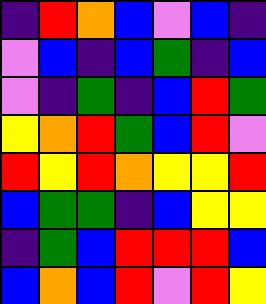[["indigo", "red", "orange", "blue", "violet", "blue", "indigo"], ["violet", "blue", "indigo", "blue", "green", "indigo", "blue"], ["violet", "indigo", "green", "indigo", "blue", "red", "green"], ["yellow", "orange", "red", "green", "blue", "red", "violet"], ["red", "yellow", "red", "orange", "yellow", "yellow", "red"], ["blue", "green", "green", "indigo", "blue", "yellow", "yellow"], ["indigo", "green", "blue", "red", "red", "red", "blue"], ["blue", "orange", "blue", "red", "violet", "red", "yellow"]]